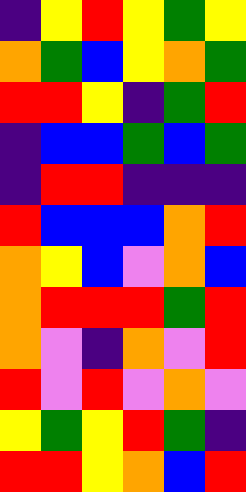[["indigo", "yellow", "red", "yellow", "green", "yellow"], ["orange", "green", "blue", "yellow", "orange", "green"], ["red", "red", "yellow", "indigo", "green", "red"], ["indigo", "blue", "blue", "green", "blue", "green"], ["indigo", "red", "red", "indigo", "indigo", "indigo"], ["red", "blue", "blue", "blue", "orange", "red"], ["orange", "yellow", "blue", "violet", "orange", "blue"], ["orange", "red", "red", "red", "green", "red"], ["orange", "violet", "indigo", "orange", "violet", "red"], ["red", "violet", "red", "violet", "orange", "violet"], ["yellow", "green", "yellow", "red", "green", "indigo"], ["red", "red", "yellow", "orange", "blue", "red"]]